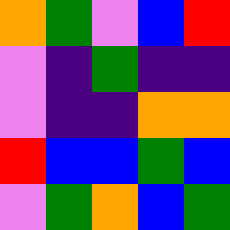[["orange", "green", "violet", "blue", "red"], ["violet", "indigo", "green", "indigo", "indigo"], ["violet", "indigo", "indigo", "orange", "orange"], ["red", "blue", "blue", "green", "blue"], ["violet", "green", "orange", "blue", "green"]]